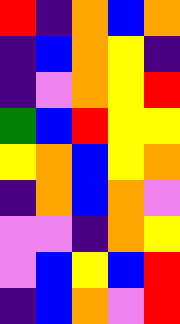[["red", "indigo", "orange", "blue", "orange"], ["indigo", "blue", "orange", "yellow", "indigo"], ["indigo", "violet", "orange", "yellow", "red"], ["green", "blue", "red", "yellow", "yellow"], ["yellow", "orange", "blue", "yellow", "orange"], ["indigo", "orange", "blue", "orange", "violet"], ["violet", "violet", "indigo", "orange", "yellow"], ["violet", "blue", "yellow", "blue", "red"], ["indigo", "blue", "orange", "violet", "red"]]